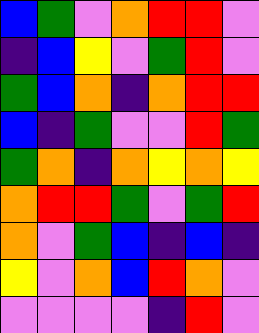[["blue", "green", "violet", "orange", "red", "red", "violet"], ["indigo", "blue", "yellow", "violet", "green", "red", "violet"], ["green", "blue", "orange", "indigo", "orange", "red", "red"], ["blue", "indigo", "green", "violet", "violet", "red", "green"], ["green", "orange", "indigo", "orange", "yellow", "orange", "yellow"], ["orange", "red", "red", "green", "violet", "green", "red"], ["orange", "violet", "green", "blue", "indigo", "blue", "indigo"], ["yellow", "violet", "orange", "blue", "red", "orange", "violet"], ["violet", "violet", "violet", "violet", "indigo", "red", "violet"]]